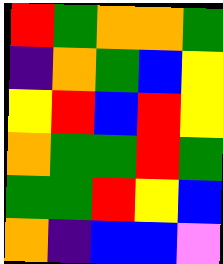[["red", "green", "orange", "orange", "green"], ["indigo", "orange", "green", "blue", "yellow"], ["yellow", "red", "blue", "red", "yellow"], ["orange", "green", "green", "red", "green"], ["green", "green", "red", "yellow", "blue"], ["orange", "indigo", "blue", "blue", "violet"]]